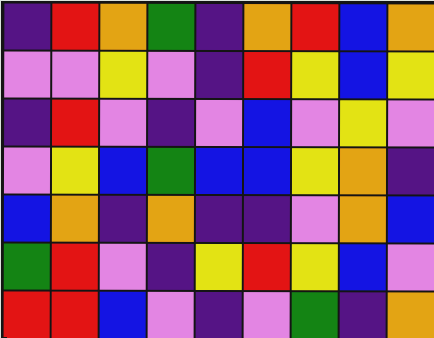[["indigo", "red", "orange", "green", "indigo", "orange", "red", "blue", "orange"], ["violet", "violet", "yellow", "violet", "indigo", "red", "yellow", "blue", "yellow"], ["indigo", "red", "violet", "indigo", "violet", "blue", "violet", "yellow", "violet"], ["violet", "yellow", "blue", "green", "blue", "blue", "yellow", "orange", "indigo"], ["blue", "orange", "indigo", "orange", "indigo", "indigo", "violet", "orange", "blue"], ["green", "red", "violet", "indigo", "yellow", "red", "yellow", "blue", "violet"], ["red", "red", "blue", "violet", "indigo", "violet", "green", "indigo", "orange"]]